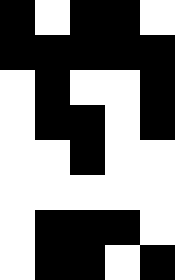[["black", "white", "black", "black", "white"], ["black", "black", "black", "black", "black"], ["white", "black", "white", "white", "black"], ["white", "black", "black", "white", "black"], ["white", "white", "black", "white", "white"], ["white", "white", "white", "white", "white"], ["white", "black", "black", "black", "white"], ["white", "black", "black", "white", "black"]]